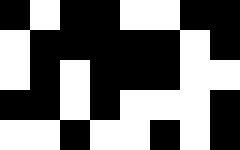[["black", "white", "black", "black", "white", "white", "black", "black"], ["white", "black", "black", "black", "black", "black", "white", "black"], ["white", "black", "white", "black", "black", "black", "white", "white"], ["black", "black", "white", "black", "white", "white", "white", "black"], ["white", "white", "black", "white", "white", "black", "white", "black"]]